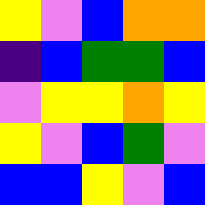[["yellow", "violet", "blue", "orange", "orange"], ["indigo", "blue", "green", "green", "blue"], ["violet", "yellow", "yellow", "orange", "yellow"], ["yellow", "violet", "blue", "green", "violet"], ["blue", "blue", "yellow", "violet", "blue"]]